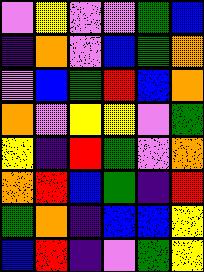[["violet", "yellow", "violet", "violet", "green", "blue"], ["indigo", "orange", "violet", "blue", "green", "orange"], ["violet", "blue", "green", "red", "blue", "orange"], ["orange", "violet", "yellow", "yellow", "violet", "green"], ["yellow", "indigo", "red", "green", "violet", "orange"], ["orange", "red", "blue", "green", "indigo", "red"], ["green", "orange", "indigo", "blue", "blue", "yellow"], ["blue", "red", "indigo", "violet", "green", "yellow"]]